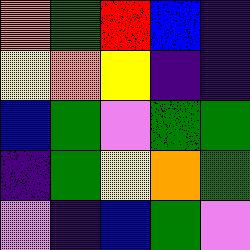[["orange", "green", "red", "blue", "indigo"], ["yellow", "orange", "yellow", "indigo", "indigo"], ["blue", "green", "violet", "green", "green"], ["indigo", "green", "yellow", "orange", "green"], ["violet", "indigo", "blue", "green", "violet"]]